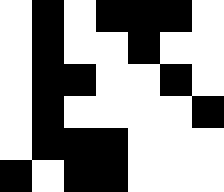[["white", "black", "white", "black", "black", "black", "white"], ["white", "black", "white", "white", "black", "white", "white"], ["white", "black", "black", "white", "white", "black", "white"], ["white", "black", "white", "white", "white", "white", "black"], ["white", "black", "black", "black", "white", "white", "white"], ["black", "white", "black", "black", "white", "white", "white"]]